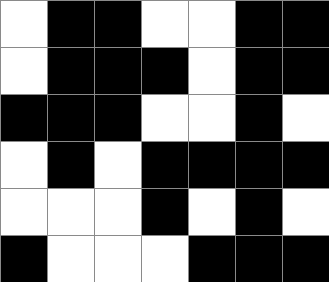[["white", "black", "black", "white", "white", "black", "black"], ["white", "black", "black", "black", "white", "black", "black"], ["black", "black", "black", "white", "white", "black", "white"], ["white", "black", "white", "black", "black", "black", "black"], ["white", "white", "white", "black", "white", "black", "white"], ["black", "white", "white", "white", "black", "black", "black"]]